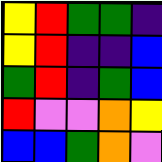[["yellow", "red", "green", "green", "indigo"], ["yellow", "red", "indigo", "indigo", "blue"], ["green", "red", "indigo", "green", "blue"], ["red", "violet", "violet", "orange", "yellow"], ["blue", "blue", "green", "orange", "violet"]]